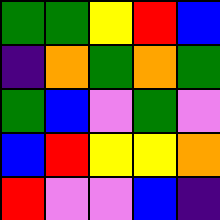[["green", "green", "yellow", "red", "blue"], ["indigo", "orange", "green", "orange", "green"], ["green", "blue", "violet", "green", "violet"], ["blue", "red", "yellow", "yellow", "orange"], ["red", "violet", "violet", "blue", "indigo"]]